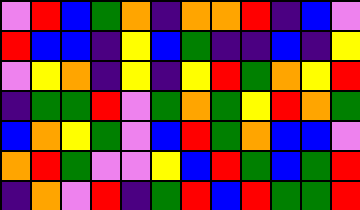[["violet", "red", "blue", "green", "orange", "indigo", "orange", "orange", "red", "indigo", "blue", "violet"], ["red", "blue", "blue", "indigo", "yellow", "blue", "green", "indigo", "indigo", "blue", "indigo", "yellow"], ["violet", "yellow", "orange", "indigo", "yellow", "indigo", "yellow", "red", "green", "orange", "yellow", "red"], ["indigo", "green", "green", "red", "violet", "green", "orange", "green", "yellow", "red", "orange", "green"], ["blue", "orange", "yellow", "green", "violet", "blue", "red", "green", "orange", "blue", "blue", "violet"], ["orange", "red", "green", "violet", "violet", "yellow", "blue", "red", "green", "blue", "green", "red"], ["indigo", "orange", "violet", "red", "indigo", "green", "red", "blue", "red", "green", "green", "red"]]